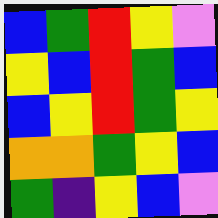[["blue", "green", "red", "yellow", "violet"], ["yellow", "blue", "red", "green", "blue"], ["blue", "yellow", "red", "green", "yellow"], ["orange", "orange", "green", "yellow", "blue"], ["green", "indigo", "yellow", "blue", "violet"]]